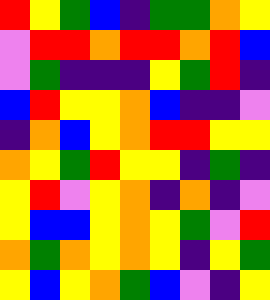[["red", "yellow", "green", "blue", "indigo", "green", "green", "orange", "yellow"], ["violet", "red", "red", "orange", "red", "red", "orange", "red", "blue"], ["violet", "green", "indigo", "indigo", "indigo", "yellow", "green", "red", "indigo"], ["blue", "red", "yellow", "yellow", "orange", "blue", "indigo", "indigo", "violet"], ["indigo", "orange", "blue", "yellow", "orange", "red", "red", "yellow", "yellow"], ["orange", "yellow", "green", "red", "yellow", "yellow", "indigo", "green", "indigo"], ["yellow", "red", "violet", "yellow", "orange", "indigo", "orange", "indigo", "violet"], ["yellow", "blue", "blue", "yellow", "orange", "yellow", "green", "violet", "red"], ["orange", "green", "orange", "yellow", "orange", "yellow", "indigo", "yellow", "green"], ["yellow", "blue", "yellow", "orange", "green", "blue", "violet", "indigo", "yellow"]]